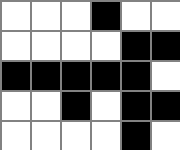[["white", "white", "white", "black", "white", "white"], ["white", "white", "white", "white", "black", "black"], ["black", "black", "black", "black", "black", "white"], ["white", "white", "black", "white", "black", "black"], ["white", "white", "white", "white", "black", "white"]]